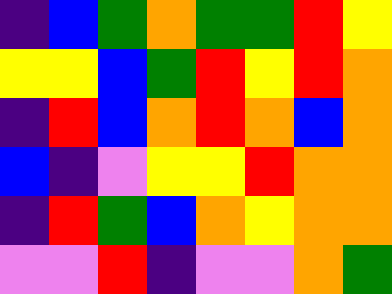[["indigo", "blue", "green", "orange", "green", "green", "red", "yellow"], ["yellow", "yellow", "blue", "green", "red", "yellow", "red", "orange"], ["indigo", "red", "blue", "orange", "red", "orange", "blue", "orange"], ["blue", "indigo", "violet", "yellow", "yellow", "red", "orange", "orange"], ["indigo", "red", "green", "blue", "orange", "yellow", "orange", "orange"], ["violet", "violet", "red", "indigo", "violet", "violet", "orange", "green"]]